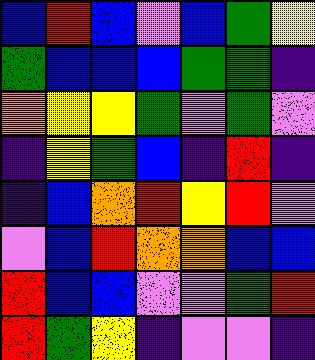[["blue", "red", "blue", "violet", "blue", "green", "yellow"], ["green", "blue", "blue", "blue", "green", "green", "indigo"], ["orange", "yellow", "yellow", "green", "violet", "green", "violet"], ["indigo", "yellow", "green", "blue", "indigo", "red", "indigo"], ["indigo", "blue", "orange", "red", "yellow", "red", "violet"], ["violet", "blue", "red", "orange", "orange", "blue", "blue"], ["red", "blue", "blue", "violet", "violet", "green", "red"], ["red", "green", "yellow", "indigo", "violet", "violet", "indigo"]]